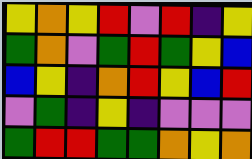[["yellow", "orange", "yellow", "red", "violet", "red", "indigo", "yellow"], ["green", "orange", "violet", "green", "red", "green", "yellow", "blue"], ["blue", "yellow", "indigo", "orange", "red", "yellow", "blue", "red"], ["violet", "green", "indigo", "yellow", "indigo", "violet", "violet", "violet"], ["green", "red", "red", "green", "green", "orange", "yellow", "orange"]]